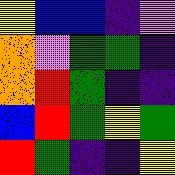[["yellow", "blue", "blue", "indigo", "violet"], ["orange", "violet", "green", "green", "indigo"], ["orange", "red", "green", "indigo", "indigo"], ["blue", "red", "green", "yellow", "green"], ["red", "green", "indigo", "indigo", "yellow"]]